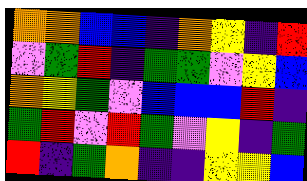[["orange", "orange", "blue", "blue", "indigo", "orange", "yellow", "indigo", "red"], ["violet", "green", "red", "indigo", "green", "green", "violet", "yellow", "blue"], ["orange", "yellow", "green", "violet", "blue", "blue", "blue", "red", "indigo"], ["green", "red", "violet", "red", "green", "violet", "yellow", "indigo", "green"], ["red", "indigo", "green", "orange", "indigo", "indigo", "yellow", "yellow", "blue"]]